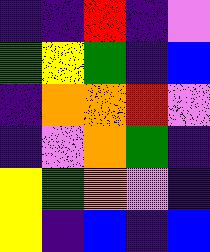[["indigo", "indigo", "red", "indigo", "violet"], ["green", "yellow", "green", "indigo", "blue"], ["indigo", "orange", "orange", "red", "violet"], ["indigo", "violet", "orange", "green", "indigo"], ["yellow", "green", "orange", "violet", "indigo"], ["yellow", "indigo", "blue", "indigo", "blue"]]